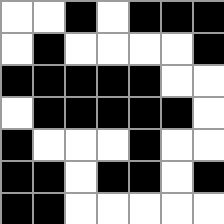[["white", "white", "black", "white", "black", "black", "black"], ["white", "black", "white", "white", "white", "white", "black"], ["black", "black", "black", "black", "black", "white", "white"], ["white", "black", "black", "black", "black", "black", "white"], ["black", "white", "white", "white", "black", "white", "white"], ["black", "black", "white", "black", "black", "white", "black"], ["black", "black", "white", "white", "white", "white", "white"]]